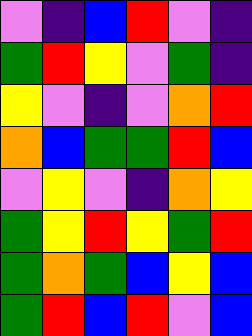[["violet", "indigo", "blue", "red", "violet", "indigo"], ["green", "red", "yellow", "violet", "green", "indigo"], ["yellow", "violet", "indigo", "violet", "orange", "red"], ["orange", "blue", "green", "green", "red", "blue"], ["violet", "yellow", "violet", "indigo", "orange", "yellow"], ["green", "yellow", "red", "yellow", "green", "red"], ["green", "orange", "green", "blue", "yellow", "blue"], ["green", "red", "blue", "red", "violet", "blue"]]